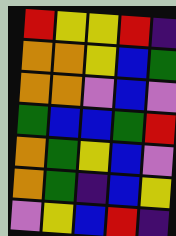[["red", "yellow", "yellow", "red", "indigo"], ["orange", "orange", "yellow", "blue", "green"], ["orange", "orange", "violet", "blue", "violet"], ["green", "blue", "blue", "green", "red"], ["orange", "green", "yellow", "blue", "violet"], ["orange", "green", "indigo", "blue", "yellow"], ["violet", "yellow", "blue", "red", "indigo"]]